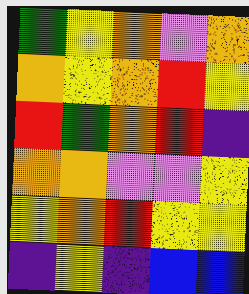[["green", "yellow", "orange", "violet", "orange"], ["orange", "yellow", "orange", "red", "yellow"], ["red", "green", "orange", "red", "indigo"], ["orange", "orange", "violet", "violet", "yellow"], ["yellow", "orange", "red", "yellow", "yellow"], ["indigo", "yellow", "indigo", "blue", "blue"]]